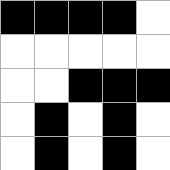[["black", "black", "black", "black", "white"], ["white", "white", "white", "white", "white"], ["white", "white", "black", "black", "black"], ["white", "black", "white", "black", "white"], ["white", "black", "white", "black", "white"]]